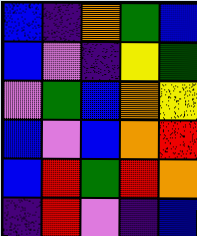[["blue", "indigo", "orange", "green", "blue"], ["blue", "violet", "indigo", "yellow", "green"], ["violet", "green", "blue", "orange", "yellow"], ["blue", "violet", "blue", "orange", "red"], ["blue", "red", "green", "red", "orange"], ["indigo", "red", "violet", "indigo", "blue"]]